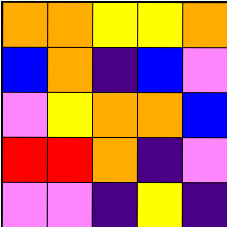[["orange", "orange", "yellow", "yellow", "orange"], ["blue", "orange", "indigo", "blue", "violet"], ["violet", "yellow", "orange", "orange", "blue"], ["red", "red", "orange", "indigo", "violet"], ["violet", "violet", "indigo", "yellow", "indigo"]]